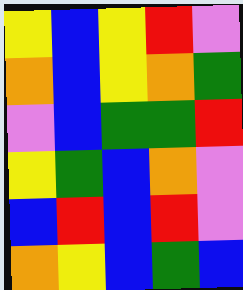[["yellow", "blue", "yellow", "red", "violet"], ["orange", "blue", "yellow", "orange", "green"], ["violet", "blue", "green", "green", "red"], ["yellow", "green", "blue", "orange", "violet"], ["blue", "red", "blue", "red", "violet"], ["orange", "yellow", "blue", "green", "blue"]]